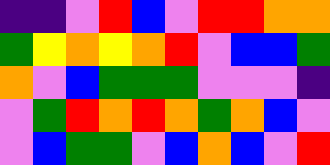[["indigo", "indigo", "violet", "red", "blue", "violet", "red", "red", "orange", "orange"], ["green", "yellow", "orange", "yellow", "orange", "red", "violet", "blue", "blue", "green"], ["orange", "violet", "blue", "green", "green", "green", "violet", "violet", "violet", "indigo"], ["violet", "green", "red", "orange", "red", "orange", "green", "orange", "blue", "violet"], ["violet", "blue", "green", "green", "violet", "blue", "orange", "blue", "violet", "red"]]